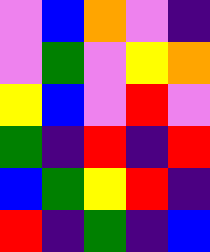[["violet", "blue", "orange", "violet", "indigo"], ["violet", "green", "violet", "yellow", "orange"], ["yellow", "blue", "violet", "red", "violet"], ["green", "indigo", "red", "indigo", "red"], ["blue", "green", "yellow", "red", "indigo"], ["red", "indigo", "green", "indigo", "blue"]]